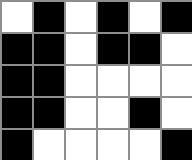[["white", "black", "white", "black", "white", "black"], ["black", "black", "white", "black", "black", "white"], ["black", "black", "white", "white", "white", "white"], ["black", "black", "white", "white", "black", "white"], ["black", "white", "white", "white", "white", "black"]]